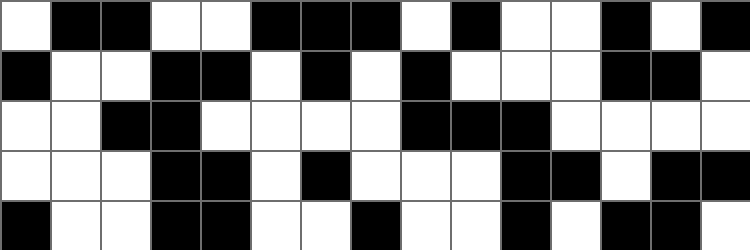[["white", "black", "black", "white", "white", "black", "black", "black", "white", "black", "white", "white", "black", "white", "black"], ["black", "white", "white", "black", "black", "white", "black", "white", "black", "white", "white", "white", "black", "black", "white"], ["white", "white", "black", "black", "white", "white", "white", "white", "black", "black", "black", "white", "white", "white", "white"], ["white", "white", "white", "black", "black", "white", "black", "white", "white", "white", "black", "black", "white", "black", "black"], ["black", "white", "white", "black", "black", "white", "white", "black", "white", "white", "black", "white", "black", "black", "white"]]